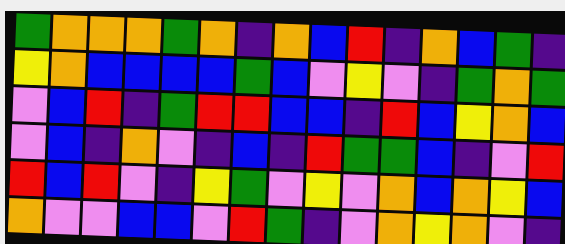[["green", "orange", "orange", "orange", "green", "orange", "indigo", "orange", "blue", "red", "indigo", "orange", "blue", "green", "indigo"], ["yellow", "orange", "blue", "blue", "blue", "blue", "green", "blue", "violet", "yellow", "violet", "indigo", "green", "orange", "green"], ["violet", "blue", "red", "indigo", "green", "red", "red", "blue", "blue", "indigo", "red", "blue", "yellow", "orange", "blue"], ["violet", "blue", "indigo", "orange", "violet", "indigo", "blue", "indigo", "red", "green", "green", "blue", "indigo", "violet", "red"], ["red", "blue", "red", "violet", "indigo", "yellow", "green", "violet", "yellow", "violet", "orange", "blue", "orange", "yellow", "blue"], ["orange", "violet", "violet", "blue", "blue", "violet", "red", "green", "indigo", "violet", "orange", "yellow", "orange", "violet", "indigo"]]